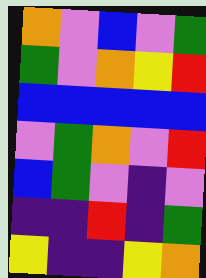[["orange", "violet", "blue", "violet", "green"], ["green", "violet", "orange", "yellow", "red"], ["blue", "blue", "blue", "blue", "blue"], ["violet", "green", "orange", "violet", "red"], ["blue", "green", "violet", "indigo", "violet"], ["indigo", "indigo", "red", "indigo", "green"], ["yellow", "indigo", "indigo", "yellow", "orange"]]